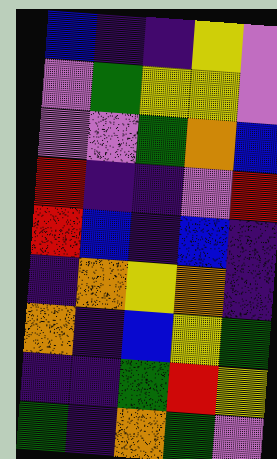[["blue", "indigo", "indigo", "yellow", "violet"], ["violet", "green", "yellow", "yellow", "violet"], ["violet", "violet", "green", "orange", "blue"], ["red", "indigo", "indigo", "violet", "red"], ["red", "blue", "indigo", "blue", "indigo"], ["indigo", "orange", "yellow", "orange", "indigo"], ["orange", "indigo", "blue", "yellow", "green"], ["indigo", "indigo", "green", "red", "yellow"], ["green", "indigo", "orange", "green", "violet"]]